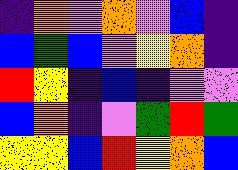[["indigo", "orange", "violet", "orange", "violet", "blue", "indigo"], ["blue", "green", "blue", "violet", "yellow", "orange", "indigo"], ["red", "yellow", "indigo", "blue", "indigo", "violet", "violet"], ["blue", "orange", "indigo", "violet", "green", "red", "green"], ["yellow", "yellow", "blue", "red", "yellow", "orange", "blue"]]